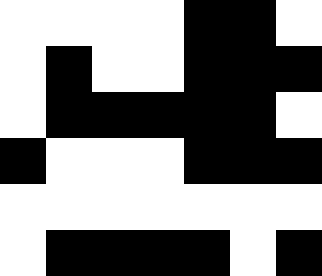[["white", "white", "white", "white", "black", "black", "white"], ["white", "black", "white", "white", "black", "black", "black"], ["white", "black", "black", "black", "black", "black", "white"], ["black", "white", "white", "white", "black", "black", "black"], ["white", "white", "white", "white", "white", "white", "white"], ["white", "black", "black", "black", "black", "white", "black"]]